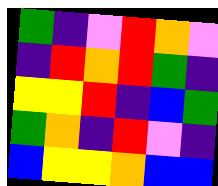[["green", "indigo", "violet", "red", "orange", "violet"], ["indigo", "red", "orange", "red", "green", "indigo"], ["yellow", "yellow", "red", "indigo", "blue", "green"], ["green", "orange", "indigo", "red", "violet", "indigo"], ["blue", "yellow", "yellow", "orange", "blue", "blue"]]